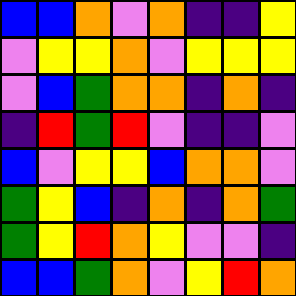[["blue", "blue", "orange", "violet", "orange", "indigo", "indigo", "yellow"], ["violet", "yellow", "yellow", "orange", "violet", "yellow", "yellow", "yellow"], ["violet", "blue", "green", "orange", "orange", "indigo", "orange", "indigo"], ["indigo", "red", "green", "red", "violet", "indigo", "indigo", "violet"], ["blue", "violet", "yellow", "yellow", "blue", "orange", "orange", "violet"], ["green", "yellow", "blue", "indigo", "orange", "indigo", "orange", "green"], ["green", "yellow", "red", "orange", "yellow", "violet", "violet", "indigo"], ["blue", "blue", "green", "orange", "violet", "yellow", "red", "orange"]]